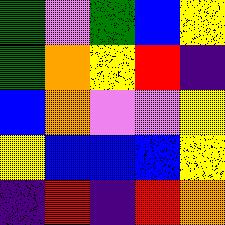[["green", "violet", "green", "blue", "yellow"], ["green", "orange", "yellow", "red", "indigo"], ["blue", "orange", "violet", "violet", "yellow"], ["yellow", "blue", "blue", "blue", "yellow"], ["indigo", "red", "indigo", "red", "orange"]]